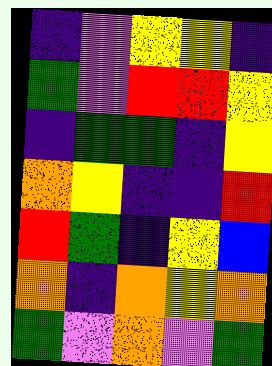[["indigo", "violet", "yellow", "yellow", "indigo"], ["green", "violet", "red", "red", "yellow"], ["indigo", "green", "green", "indigo", "yellow"], ["orange", "yellow", "indigo", "indigo", "red"], ["red", "green", "indigo", "yellow", "blue"], ["orange", "indigo", "orange", "yellow", "orange"], ["green", "violet", "orange", "violet", "green"]]